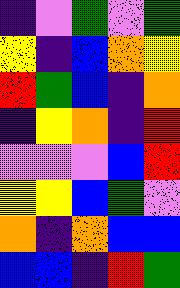[["indigo", "violet", "green", "violet", "green"], ["yellow", "indigo", "blue", "orange", "yellow"], ["red", "green", "blue", "indigo", "orange"], ["indigo", "yellow", "orange", "indigo", "red"], ["violet", "violet", "violet", "blue", "red"], ["yellow", "yellow", "blue", "green", "violet"], ["orange", "indigo", "orange", "blue", "blue"], ["blue", "blue", "indigo", "red", "green"]]